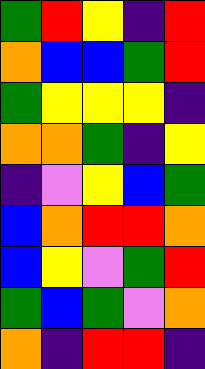[["green", "red", "yellow", "indigo", "red"], ["orange", "blue", "blue", "green", "red"], ["green", "yellow", "yellow", "yellow", "indigo"], ["orange", "orange", "green", "indigo", "yellow"], ["indigo", "violet", "yellow", "blue", "green"], ["blue", "orange", "red", "red", "orange"], ["blue", "yellow", "violet", "green", "red"], ["green", "blue", "green", "violet", "orange"], ["orange", "indigo", "red", "red", "indigo"]]